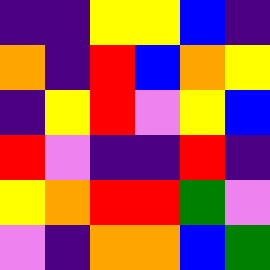[["indigo", "indigo", "yellow", "yellow", "blue", "indigo"], ["orange", "indigo", "red", "blue", "orange", "yellow"], ["indigo", "yellow", "red", "violet", "yellow", "blue"], ["red", "violet", "indigo", "indigo", "red", "indigo"], ["yellow", "orange", "red", "red", "green", "violet"], ["violet", "indigo", "orange", "orange", "blue", "green"]]